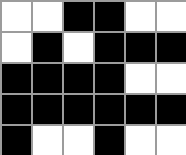[["white", "white", "black", "black", "white", "white"], ["white", "black", "white", "black", "black", "black"], ["black", "black", "black", "black", "white", "white"], ["black", "black", "black", "black", "black", "black"], ["black", "white", "white", "black", "white", "white"]]